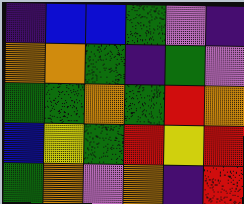[["indigo", "blue", "blue", "green", "violet", "indigo"], ["orange", "orange", "green", "indigo", "green", "violet"], ["green", "green", "orange", "green", "red", "orange"], ["blue", "yellow", "green", "red", "yellow", "red"], ["green", "orange", "violet", "orange", "indigo", "red"]]